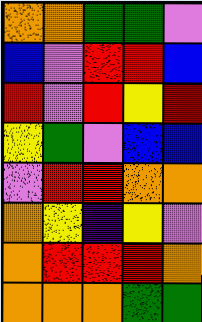[["orange", "orange", "green", "green", "violet"], ["blue", "violet", "red", "red", "blue"], ["red", "violet", "red", "yellow", "red"], ["yellow", "green", "violet", "blue", "blue"], ["violet", "red", "red", "orange", "orange"], ["orange", "yellow", "indigo", "yellow", "violet"], ["orange", "red", "red", "red", "orange"], ["orange", "orange", "orange", "green", "green"]]